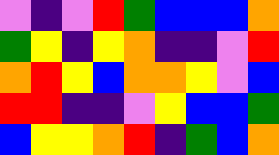[["violet", "indigo", "violet", "red", "green", "blue", "blue", "blue", "orange"], ["green", "yellow", "indigo", "yellow", "orange", "indigo", "indigo", "violet", "red"], ["orange", "red", "yellow", "blue", "orange", "orange", "yellow", "violet", "blue"], ["red", "red", "indigo", "indigo", "violet", "yellow", "blue", "blue", "green"], ["blue", "yellow", "yellow", "orange", "red", "indigo", "green", "blue", "orange"]]